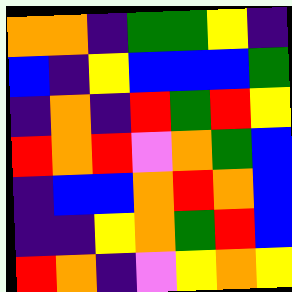[["orange", "orange", "indigo", "green", "green", "yellow", "indigo"], ["blue", "indigo", "yellow", "blue", "blue", "blue", "green"], ["indigo", "orange", "indigo", "red", "green", "red", "yellow"], ["red", "orange", "red", "violet", "orange", "green", "blue"], ["indigo", "blue", "blue", "orange", "red", "orange", "blue"], ["indigo", "indigo", "yellow", "orange", "green", "red", "blue"], ["red", "orange", "indigo", "violet", "yellow", "orange", "yellow"]]